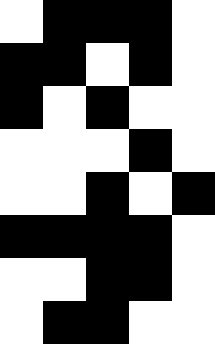[["white", "black", "black", "black", "white"], ["black", "black", "white", "black", "white"], ["black", "white", "black", "white", "white"], ["white", "white", "white", "black", "white"], ["white", "white", "black", "white", "black"], ["black", "black", "black", "black", "white"], ["white", "white", "black", "black", "white"], ["white", "black", "black", "white", "white"]]